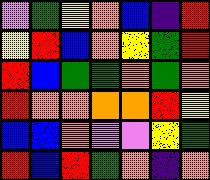[["violet", "green", "yellow", "orange", "blue", "indigo", "red"], ["yellow", "red", "blue", "orange", "yellow", "green", "red"], ["red", "blue", "green", "green", "orange", "green", "orange"], ["red", "orange", "orange", "orange", "orange", "red", "yellow"], ["blue", "blue", "orange", "violet", "violet", "yellow", "green"], ["red", "blue", "red", "green", "orange", "indigo", "orange"]]